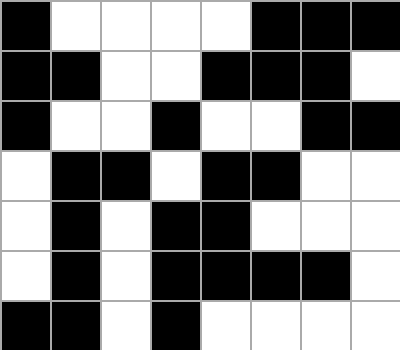[["black", "white", "white", "white", "white", "black", "black", "black"], ["black", "black", "white", "white", "black", "black", "black", "white"], ["black", "white", "white", "black", "white", "white", "black", "black"], ["white", "black", "black", "white", "black", "black", "white", "white"], ["white", "black", "white", "black", "black", "white", "white", "white"], ["white", "black", "white", "black", "black", "black", "black", "white"], ["black", "black", "white", "black", "white", "white", "white", "white"]]